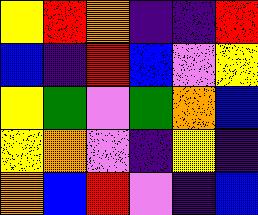[["yellow", "red", "orange", "indigo", "indigo", "red"], ["blue", "indigo", "red", "blue", "violet", "yellow"], ["yellow", "green", "violet", "green", "orange", "blue"], ["yellow", "orange", "violet", "indigo", "yellow", "indigo"], ["orange", "blue", "red", "violet", "indigo", "blue"]]